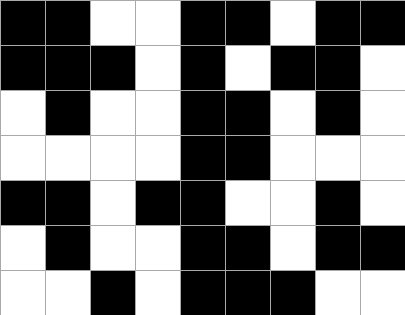[["black", "black", "white", "white", "black", "black", "white", "black", "black"], ["black", "black", "black", "white", "black", "white", "black", "black", "white"], ["white", "black", "white", "white", "black", "black", "white", "black", "white"], ["white", "white", "white", "white", "black", "black", "white", "white", "white"], ["black", "black", "white", "black", "black", "white", "white", "black", "white"], ["white", "black", "white", "white", "black", "black", "white", "black", "black"], ["white", "white", "black", "white", "black", "black", "black", "white", "white"]]